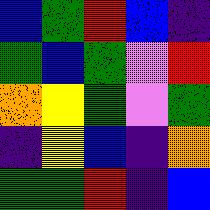[["blue", "green", "red", "blue", "indigo"], ["green", "blue", "green", "violet", "red"], ["orange", "yellow", "green", "violet", "green"], ["indigo", "yellow", "blue", "indigo", "orange"], ["green", "green", "red", "indigo", "blue"]]